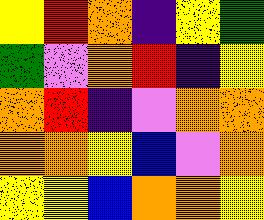[["yellow", "red", "orange", "indigo", "yellow", "green"], ["green", "violet", "orange", "red", "indigo", "yellow"], ["orange", "red", "indigo", "violet", "orange", "orange"], ["orange", "orange", "yellow", "blue", "violet", "orange"], ["yellow", "yellow", "blue", "orange", "orange", "yellow"]]